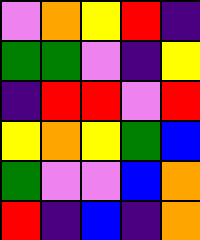[["violet", "orange", "yellow", "red", "indigo"], ["green", "green", "violet", "indigo", "yellow"], ["indigo", "red", "red", "violet", "red"], ["yellow", "orange", "yellow", "green", "blue"], ["green", "violet", "violet", "blue", "orange"], ["red", "indigo", "blue", "indigo", "orange"]]